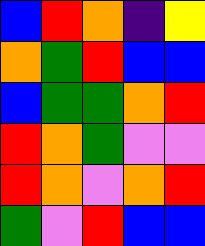[["blue", "red", "orange", "indigo", "yellow"], ["orange", "green", "red", "blue", "blue"], ["blue", "green", "green", "orange", "red"], ["red", "orange", "green", "violet", "violet"], ["red", "orange", "violet", "orange", "red"], ["green", "violet", "red", "blue", "blue"]]